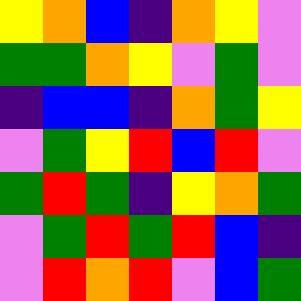[["yellow", "orange", "blue", "indigo", "orange", "yellow", "violet"], ["green", "green", "orange", "yellow", "violet", "green", "violet"], ["indigo", "blue", "blue", "indigo", "orange", "green", "yellow"], ["violet", "green", "yellow", "red", "blue", "red", "violet"], ["green", "red", "green", "indigo", "yellow", "orange", "green"], ["violet", "green", "red", "green", "red", "blue", "indigo"], ["violet", "red", "orange", "red", "violet", "blue", "green"]]